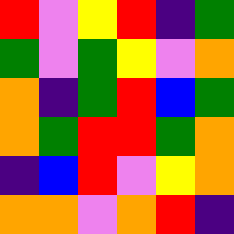[["red", "violet", "yellow", "red", "indigo", "green"], ["green", "violet", "green", "yellow", "violet", "orange"], ["orange", "indigo", "green", "red", "blue", "green"], ["orange", "green", "red", "red", "green", "orange"], ["indigo", "blue", "red", "violet", "yellow", "orange"], ["orange", "orange", "violet", "orange", "red", "indigo"]]